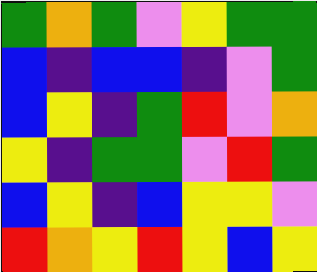[["green", "orange", "green", "violet", "yellow", "green", "green"], ["blue", "indigo", "blue", "blue", "indigo", "violet", "green"], ["blue", "yellow", "indigo", "green", "red", "violet", "orange"], ["yellow", "indigo", "green", "green", "violet", "red", "green"], ["blue", "yellow", "indigo", "blue", "yellow", "yellow", "violet"], ["red", "orange", "yellow", "red", "yellow", "blue", "yellow"]]